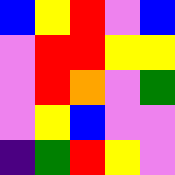[["blue", "yellow", "red", "violet", "blue"], ["violet", "red", "red", "yellow", "yellow"], ["violet", "red", "orange", "violet", "green"], ["violet", "yellow", "blue", "violet", "violet"], ["indigo", "green", "red", "yellow", "violet"]]